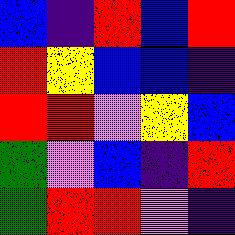[["blue", "indigo", "red", "blue", "red"], ["red", "yellow", "blue", "blue", "indigo"], ["red", "red", "violet", "yellow", "blue"], ["green", "violet", "blue", "indigo", "red"], ["green", "red", "red", "violet", "indigo"]]